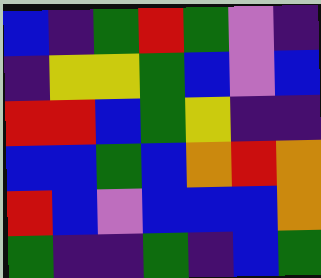[["blue", "indigo", "green", "red", "green", "violet", "indigo"], ["indigo", "yellow", "yellow", "green", "blue", "violet", "blue"], ["red", "red", "blue", "green", "yellow", "indigo", "indigo"], ["blue", "blue", "green", "blue", "orange", "red", "orange"], ["red", "blue", "violet", "blue", "blue", "blue", "orange"], ["green", "indigo", "indigo", "green", "indigo", "blue", "green"]]